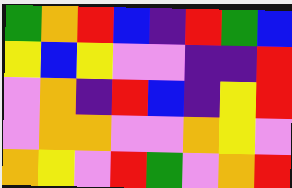[["green", "orange", "red", "blue", "indigo", "red", "green", "blue"], ["yellow", "blue", "yellow", "violet", "violet", "indigo", "indigo", "red"], ["violet", "orange", "indigo", "red", "blue", "indigo", "yellow", "red"], ["violet", "orange", "orange", "violet", "violet", "orange", "yellow", "violet"], ["orange", "yellow", "violet", "red", "green", "violet", "orange", "red"]]